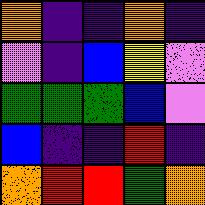[["orange", "indigo", "indigo", "orange", "indigo"], ["violet", "indigo", "blue", "yellow", "violet"], ["green", "green", "green", "blue", "violet"], ["blue", "indigo", "indigo", "red", "indigo"], ["orange", "red", "red", "green", "orange"]]